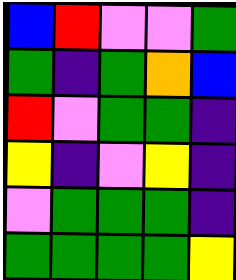[["blue", "red", "violet", "violet", "green"], ["green", "indigo", "green", "orange", "blue"], ["red", "violet", "green", "green", "indigo"], ["yellow", "indigo", "violet", "yellow", "indigo"], ["violet", "green", "green", "green", "indigo"], ["green", "green", "green", "green", "yellow"]]